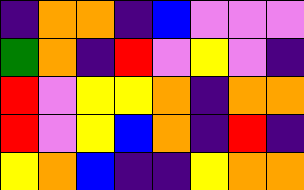[["indigo", "orange", "orange", "indigo", "blue", "violet", "violet", "violet"], ["green", "orange", "indigo", "red", "violet", "yellow", "violet", "indigo"], ["red", "violet", "yellow", "yellow", "orange", "indigo", "orange", "orange"], ["red", "violet", "yellow", "blue", "orange", "indigo", "red", "indigo"], ["yellow", "orange", "blue", "indigo", "indigo", "yellow", "orange", "orange"]]